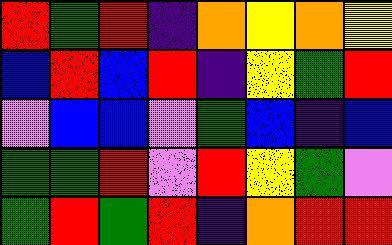[["red", "green", "red", "indigo", "orange", "yellow", "orange", "yellow"], ["blue", "red", "blue", "red", "indigo", "yellow", "green", "red"], ["violet", "blue", "blue", "violet", "green", "blue", "indigo", "blue"], ["green", "green", "red", "violet", "red", "yellow", "green", "violet"], ["green", "red", "green", "red", "indigo", "orange", "red", "red"]]